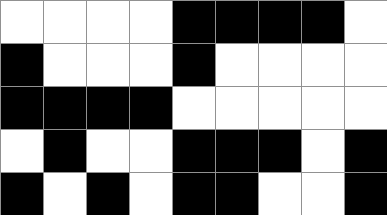[["white", "white", "white", "white", "black", "black", "black", "black", "white"], ["black", "white", "white", "white", "black", "white", "white", "white", "white"], ["black", "black", "black", "black", "white", "white", "white", "white", "white"], ["white", "black", "white", "white", "black", "black", "black", "white", "black"], ["black", "white", "black", "white", "black", "black", "white", "white", "black"]]